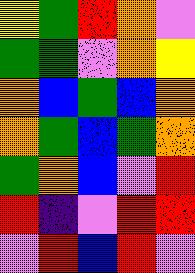[["yellow", "green", "red", "orange", "violet"], ["green", "green", "violet", "orange", "yellow"], ["orange", "blue", "green", "blue", "orange"], ["orange", "green", "blue", "green", "orange"], ["green", "orange", "blue", "violet", "red"], ["red", "indigo", "violet", "red", "red"], ["violet", "red", "blue", "red", "violet"]]